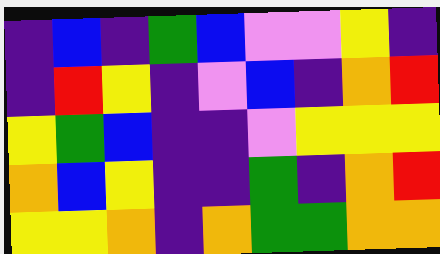[["indigo", "blue", "indigo", "green", "blue", "violet", "violet", "yellow", "indigo"], ["indigo", "red", "yellow", "indigo", "violet", "blue", "indigo", "orange", "red"], ["yellow", "green", "blue", "indigo", "indigo", "violet", "yellow", "yellow", "yellow"], ["orange", "blue", "yellow", "indigo", "indigo", "green", "indigo", "orange", "red"], ["yellow", "yellow", "orange", "indigo", "orange", "green", "green", "orange", "orange"]]